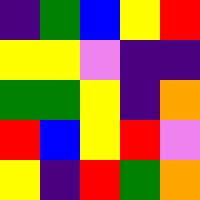[["indigo", "green", "blue", "yellow", "red"], ["yellow", "yellow", "violet", "indigo", "indigo"], ["green", "green", "yellow", "indigo", "orange"], ["red", "blue", "yellow", "red", "violet"], ["yellow", "indigo", "red", "green", "orange"]]